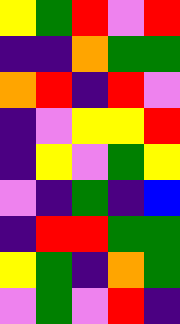[["yellow", "green", "red", "violet", "red"], ["indigo", "indigo", "orange", "green", "green"], ["orange", "red", "indigo", "red", "violet"], ["indigo", "violet", "yellow", "yellow", "red"], ["indigo", "yellow", "violet", "green", "yellow"], ["violet", "indigo", "green", "indigo", "blue"], ["indigo", "red", "red", "green", "green"], ["yellow", "green", "indigo", "orange", "green"], ["violet", "green", "violet", "red", "indigo"]]